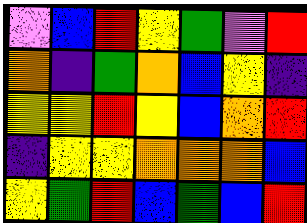[["violet", "blue", "red", "yellow", "green", "violet", "red"], ["orange", "indigo", "green", "orange", "blue", "yellow", "indigo"], ["yellow", "yellow", "red", "yellow", "blue", "orange", "red"], ["indigo", "yellow", "yellow", "orange", "orange", "orange", "blue"], ["yellow", "green", "red", "blue", "green", "blue", "red"]]